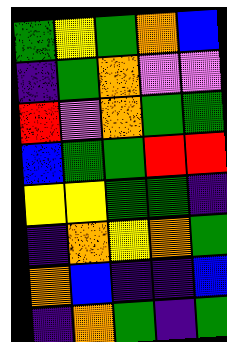[["green", "yellow", "green", "orange", "blue"], ["indigo", "green", "orange", "violet", "violet"], ["red", "violet", "orange", "green", "green"], ["blue", "green", "green", "red", "red"], ["yellow", "yellow", "green", "green", "indigo"], ["indigo", "orange", "yellow", "orange", "green"], ["orange", "blue", "indigo", "indigo", "blue"], ["indigo", "orange", "green", "indigo", "green"]]